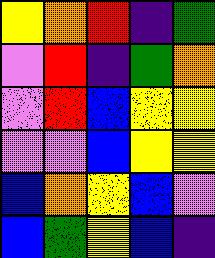[["yellow", "orange", "red", "indigo", "green"], ["violet", "red", "indigo", "green", "orange"], ["violet", "red", "blue", "yellow", "yellow"], ["violet", "violet", "blue", "yellow", "yellow"], ["blue", "orange", "yellow", "blue", "violet"], ["blue", "green", "yellow", "blue", "indigo"]]